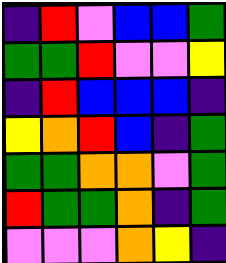[["indigo", "red", "violet", "blue", "blue", "green"], ["green", "green", "red", "violet", "violet", "yellow"], ["indigo", "red", "blue", "blue", "blue", "indigo"], ["yellow", "orange", "red", "blue", "indigo", "green"], ["green", "green", "orange", "orange", "violet", "green"], ["red", "green", "green", "orange", "indigo", "green"], ["violet", "violet", "violet", "orange", "yellow", "indigo"]]